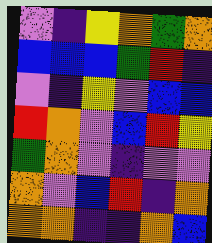[["violet", "indigo", "yellow", "orange", "green", "orange"], ["blue", "blue", "blue", "green", "red", "indigo"], ["violet", "indigo", "yellow", "violet", "blue", "blue"], ["red", "orange", "violet", "blue", "red", "yellow"], ["green", "orange", "violet", "indigo", "violet", "violet"], ["orange", "violet", "blue", "red", "indigo", "orange"], ["orange", "orange", "indigo", "indigo", "orange", "blue"]]